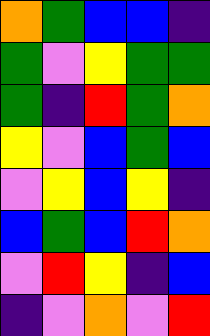[["orange", "green", "blue", "blue", "indigo"], ["green", "violet", "yellow", "green", "green"], ["green", "indigo", "red", "green", "orange"], ["yellow", "violet", "blue", "green", "blue"], ["violet", "yellow", "blue", "yellow", "indigo"], ["blue", "green", "blue", "red", "orange"], ["violet", "red", "yellow", "indigo", "blue"], ["indigo", "violet", "orange", "violet", "red"]]